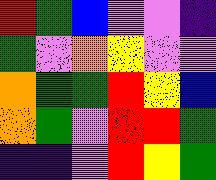[["red", "green", "blue", "violet", "violet", "indigo"], ["green", "violet", "orange", "yellow", "violet", "violet"], ["orange", "green", "green", "red", "yellow", "blue"], ["orange", "green", "violet", "red", "red", "green"], ["indigo", "indigo", "violet", "red", "yellow", "green"]]